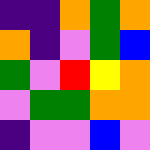[["indigo", "indigo", "orange", "green", "orange"], ["orange", "indigo", "violet", "green", "blue"], ["green", "violet", "red", "yellow", "orange"], ["violet", "green", "green", "orange", "orange"], ["indigo", "violet", "violet", "blue", "violet"]]